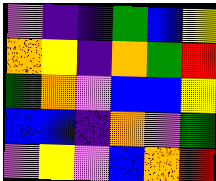[["violet", "indigo", "indigo", "green", "blue", "yellow"], ["orange", "yellow", "indigo", "orange", "green", "red"], ["green", "orange", "violet", "blue", "blue", "yellow"], ["blue", "blue", "indigo", "orange", "violet", "green"], ["violet", "yellow", "violet", "blue", "orange", "red"]]